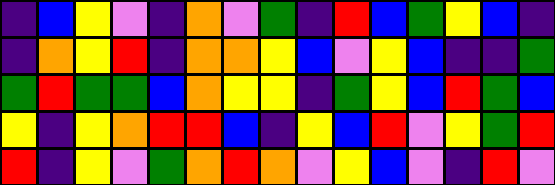[["indigo", "blue", "yellow", "violet", "indigo", "orange", "violet", "green", "indigo", "red", "blue", "green", "yellow", "blue", "indigo"], ["indigo", "orange", "yellow", "red", "indigo", "orange", "orange", "yellow", "blue", "violet", "yellow", "blue", "indigo", "indigo", "green"], ["green", "red", "green", "green", "blue", "orange", "yellow", "yellow", "indigo", "green", "yellow", "blue", "red", "green", "blue"], ["yellow", "indigo", "yellow", "orange", "red", "red", "blue", "indigo", "yellow", "blue", "red", "violet", "yellow", "green", "red"], ["red", "indigo", "yellow", "violet", "green", "orange", "red", "orange", "violet", "yellow", "blue", "violet", "indigo", "red", "violet"]]